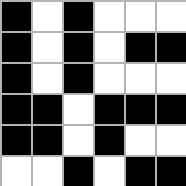[["black", "white", "black", "white", "white", "white"], ["black", "white", "black", "white", "black", "black"], ["black", "white", "black", "white", "white", "white"], ["black", "black", "white", "black", "black", "black"], ["black", "black", "white", "black", "white", "white"], ["white", "white", "black", "white", "black", "black"]]